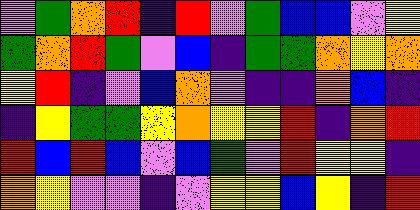[["violet", "green", "orange", "red", "indigo", "red", "violet", "green", "blue", "blue", "violet", "yellow"], ["green", "orange", "red", "green", "violet", "blue", "indigo", "green", "green", "orange", "yellow", "orange"], ["yellow", "red", "indigo", "violet", "blue", "orange", "violet", "indigo", "indigo", "orange", "blue", "indigo"], ["indigo", "yellow", "green", "green", "yellow", "orange", "yellow", "yellow", "red", "indigo", "orange", "red"], ["red", "blue", "red", "blue", "violet", "blue", "green", "violet", "red", "yellow", "yellow", "indigo"], ["orange", "yellow", "violet", "violet", "indigo", "violet", "yellow", "yellow", "blue", "yellow", "indigo", "red"]]